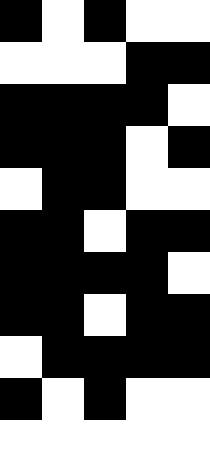[["black", "white", "black", "white", "white"], ["white", "white", "white", "black", "black"], ["black", "black", "black", "black", "white"], ["black", "black", "black", "white", "black"], ["white", "black", "black", "white", "white"], ["black", "black", "white", "black", "black"], ["black", "black", "black", "black", "white"], ["black", "black", "white", "black", "black"], ["white", "black", "black", "black", "black"], ["black", "white", "black", "white", "white"], ["white", "white", "white", "white", "white"]]